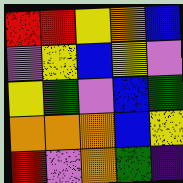[["red", "red", "yellow", "orange", "blue"], ["violet", "yellow", "blue", "yellow", "violet"], ["yellow", "green", "violet", "blue", "green"], ["orange", "orange", "orange", "blue", "yellow"], ["red", "violet", "orange", "green", "indigo"]]